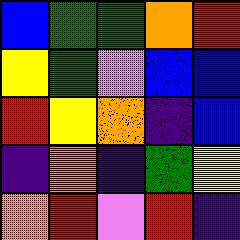[["blue", "green", "green", "orange", "red"], ["yellow", "green", "violet", "blue", "blue"], ["red", "yellow", "orange", "indigo", "blue"], ["indigo", "orange", "indigo", "green", "yellow"], ["orange", "red", "violet", "red", "indigo"]]